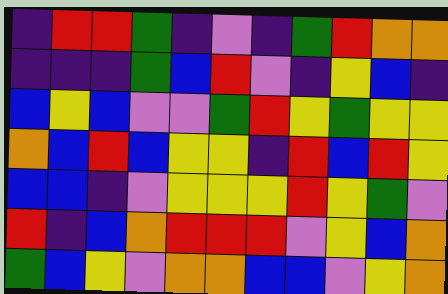[["indigo", "red", "red", "green", "indigo", "violet", "indigo", "green", "red", "orange", "orange"], ["indigo", "indigo", "indigo", "green", "blue", "red", "violet", "indigo", "yellow", "blue", "indigo"], ["blue", "yellow", "blue", "violet", "violet", "green", "red", "yellow", "green", "yellow", "yellow"], ["orange", "blue", "red", "blue", "yellow", "yellow", "indigo", "red", "blue", "red", "yellow"], ["blue", "blue", "indigo", "violet", "yellow", "yellow", "yellow", "red", "yellow", "green", "violet"], ["red", "indigo", "blue", "orange", "red", "red", "red", "violet", "yellow", "blue", "orange"], ["green", "blue", "yellow", "violet", "orange", "orange", "blue", "blue", "violet", "yellow", "orange"]]